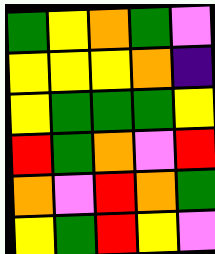[["green", "yellow", "orange", "green", "violet"], ["yellow", "yellow", "yellow", "orange", "indigo"], ["yellow", "green", "green", "green", "yellow"], ["red", "green", "orange", "violet", "red"], ["orange", "violet", "red", "orange", "green"], ["yellow", "green", "red", "yellow", "violet"]]